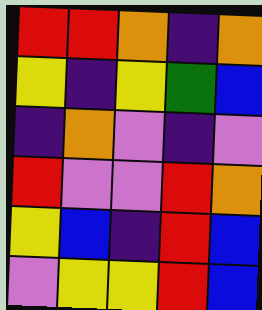[["red", "red", "orange", "indigo", "orange"], ["yellow", "indigo", "yellow", "green", "blue"], ["indigo", "orange", "violet", "indigo", "violet"], ["red", "violet", "violet", "red", "orange"], ["yellow", "blue", "indigo", "red", "blue"], ["violet", "yellow", "yellow", "red", "blue"]]